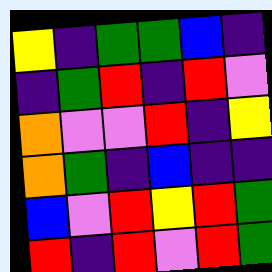[["yellow", "indigo", "green", "green", "blue", "indigo"], ["indigo", "green", "red", "indigo", "red", "violet"], ["orange", "violet", "violet", "red", "indigo", "yellow"], ["orange", "green", "indigo", "blue", "indigo", "indigo"], ["blue", "violet", "red", "yellow", "red", "green"], ["red", "indigo", "red", "violet", "red", "green"]]